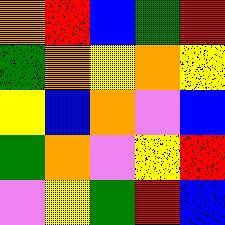[["orange", "red", "blue", "green", "red"], ["green", "orange", "yellow", "orange", "yellow"], ["yellow", "blue", "orange", "violet", "blue"], ["green", "orange", "violet", "yellow", "red"], ["violet", "yellow", "green", "red", "blue"]]